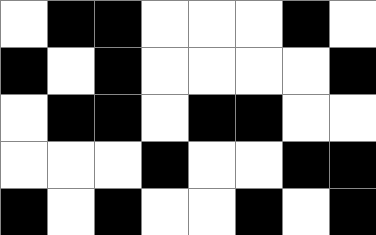[["white", "black", "black", "white", "white", "white", "black", "white"], ["black", "white", "black", "white", "white", "white", "white", "black"], ["white", "black", "black", "white", "black", "black", "white", "white"], ["white", "white", "white", "black", "white", "white", "black", "black"], ["black", "white", "black", "white", "white", "black", "white", "black"]]